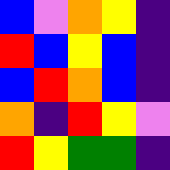[["blue", "violet", "orange", "yellow", "indigo"], ["red", "blue", "yellow", "blue", "indigo"], ["blue", "red", "orange", "blue", "indigo"], ["orange", "indigo", "red", "yellow", "violet"], ["red", "yellow", "green", "green", "indigo"]]